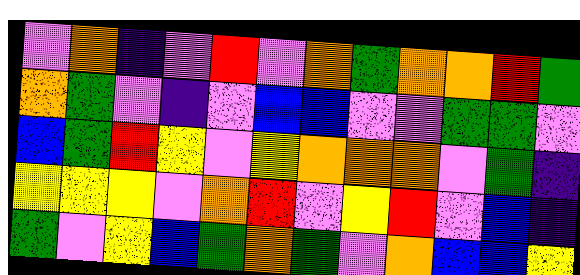[["violet", "orange", "indigo", "violet", "red", "violet", "orange", "green", "orange", "orange", "red", "green"], ["orange", "green", "violet", "indigo", "violet", "blue", "blue", "violet", "violet", "green", "green", "violet"], ["blue", "green", "red", "yellow", "violet", "yellow", "orange", "orange", "orange", "violet", "green", "indigo"], ["yellow", "yellow", "yellow", "violet", "orange", "red", "violet", "yellow", "red", "violet", "blue", "indigo"], ["green", "violet", "yellow", "blue", "green", "orange", "green", "violet", "orange", "blue", "blue", "yellow"]]